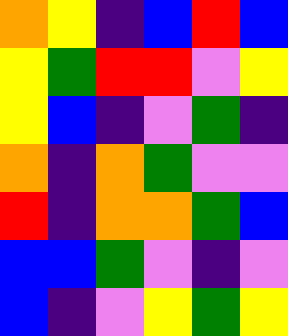[["orange", "yellow", "indigo", "blue", "red", "blue"], ["yellow", "green", "red", "red", "violet", "yellow"], ["yellow", "blue", "indigo", "violet", "green", "indigo"], ["orange", "indigo", "orange", "green", "violet", "violet"], ["red", "indigo", "orange", "orange", "green", "blue"], ["blue", "blue", "green", "violet", "indigo", "violet"], ["blue", "indigo", "violet", "yellow", "green", "yellow"]]